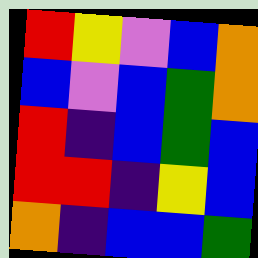[["red", "yellow", "violet", "blue", "orange"], ["blue", "violet", "blue", "green", "orange"], ["red", "indigo", "blue", "green", "blue"], ["red", "red", "indigo", "yellow", "blue"], ["orange", "indigo", "blue", "blue", "green"]]